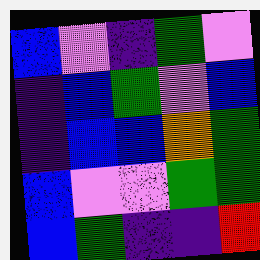[["blue", "violet", "indigo", "green", "violet"], ["indigo", "blue", "green", "violet", "blue"], ["indigo", "blue", "blue", "orange", "green"], ["blue", "violet", "violet", "green", "green"], ["blue", "green", "indigo", "indigo", "red"]]